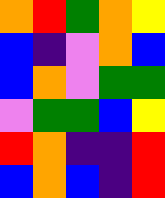[["orange", "red", "green", "orange", "yellow"], ["blue", "indigo", "violet", "orange", "blue"], ["blue", "orange", "violet", "green", "green"], ["violet", "green", "green", "blue", "yellow"], ["red", "orange", "indigo", "indigo", "red"], ["blue", "orange", "blue", "indigo", "red"]]